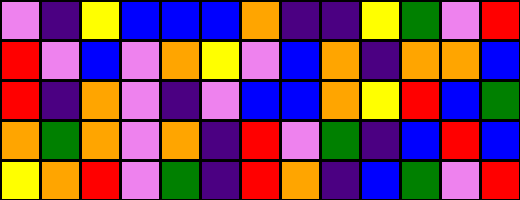[["violet", "indigo", "yellow", "blue", "blue", "blue", "orange", "indigo", "indigo", "yellow", "green", "violet", "red"], ["red", "violet", "blue", "violet", "orange", "yellow", "violet", "blue", "orange", "indigo", "orange", "orange", "blue"], ["red", "indigo", "orange", "violet", "indigo", "violet", "blue", "blue", "orange", "yellow", "red", "blue", "green"], ["orange", "green", "orange", "violet", "orange", "indigo", "red", "violet", "green", "indigo", "blue", "red", "blue"], ["yellow", "orange", "red", "violet", "green", "indigo", "red", "orange", "indigo", "blue", "green", "violet", "red"]]